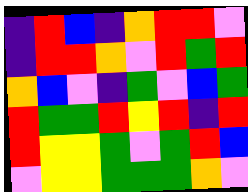[["indigo", "red", "blue", "indigo", "orange", "red", "red", "violet"], ["indigo", "red", "red", "orange", "violet", "red", "green", "red"], ["orange", "blue", "violet", "indigo", "green", "violet", "blue", "green"], ["red", "green", "green", "red", "yellow", "red", "indigo", "red"], ["red", "yellow", "yellow", "green", "violet", "green", "red", "blue"], ["violet", "yellow", "yellow", "green", "green", "green", "orange", "violet"]]